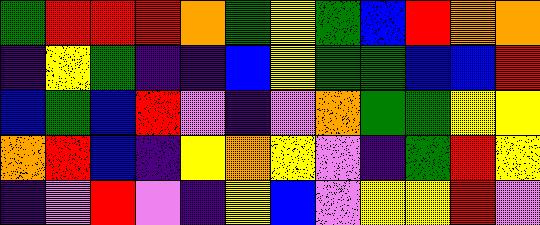[["green", "red", "red", "red", "orange", "green", "yellow", "green", "blue", "red", "orange", "orange"], ["indigo", "yellow", "green", "indigo", "indigo", "blue", "yellow", "green", "green", "blue", "blue", "red"], ["blue", "green", "blue", "red", "violet", "indigo", "violet", "orange", "green", "green", "yellow", "yellow"], ["orange", "red", "blue", "indigo", "yellow", "orange", "yellow", "violet", "indigo", "green", "red", "yellow"], ["indigo", "violet", "red", "violet", "indigo", "yellow", "blue", "violet", "yellow", "yellow", "red", "violet"]]